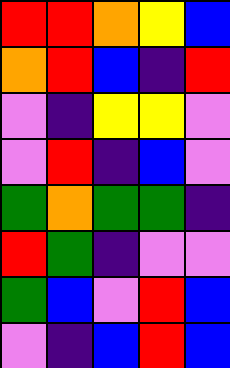[["red", "red", "orange", "yellow", "blue"], ["orange", "red", "blue", "indigo", "red"], ["violet", "indigo", "yellow", "yellow", "violet"], ["violet", "red", "indigo", "blue", "violet"], ["green", "orange", "green", "green", "indigo"], ["red", "green", "indigo", "violet", "violet"], ["green", "blue", "violet", "red", "blue"], ["violet", "indigo", "blue", "red", "blue"]]